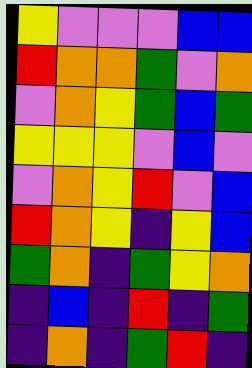[["yellow", "violet", "violet", "violet", "blue", "blue"], ["red", "orange", "orange", "green", "violet", "orange"], ["violet", "orange", "yellow", "green", "blue", "green"], ["yellow", "yellow", "yellow", "violet", "blue", "violet"], ["violet", "orange", "yellow", "red", "violet", "blue"], ["red", "orange", "yellow", "indigo", "yellow", "blue"], ["green", "orange", "indigo", "green", "yellow", "orange"], ["indigo", "blue", "indigo", "red", "indigo", "green"], ["indigo", "orange", "indigo", "green", "red", "indigo"]]